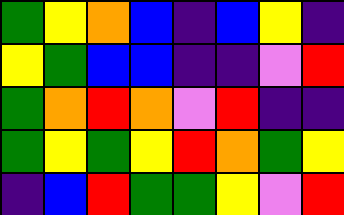[["green", "yellow", "orange", "blue", "indigo", "blue", "yellow", "indigo"], ["yellow", "green", "blue", "blue", "indigo", "indigo", "violet", "red"], ["green", "orange", "red", "orange", "violet", "red", "indigo", "indigo"], ["green", "yellow", "green", "yellow", "red", "orange", "green", "yellow"], ["indigo", "blue", "red", "green", "green", "yellow", "violet", "red"]]